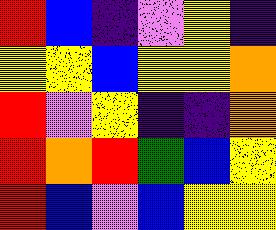[["red", "blue", "indigo", "violet", "yellow", "indigo"], ["yellow", "yellow", "blue", "yellow", "yellow", "orange"], ["red", "violet", "yellow", "indigo", "indigo", "orange"], ["red", "orange", "red", "green", "blue", "yellow"], ["red", "blue", "violet", "blue", "yellow", "yellow"]]